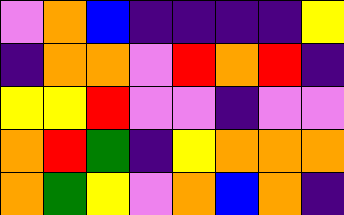[["violet", "orange", "blue", "indigo", "indigo", "indigo", "indigo", "yellow"], ["indigo", "orange", "orange", "violet", "red", "orange", "red", "indigo"], ["yellow", "yellow", "red", "violet", "violet", "indigo", "violet", "violet"], ["orange", "red", "green", "indigo", "yellow", "orange", "orange", "orange"], ["orange", "green", "yellow", "violet", "orange", "blue", "orange", "indigo"]]